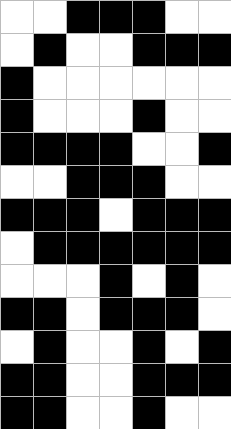[["white", "white", "black", "black", "black", "white", "white"], ["white", "black", "white", "white", "black", "black", "black"], ["black", "white", "white", "white", "white", "white", "white"], ["black", "white", "white", "white", "black", "white", "white"], ["black", "black", "black", "black", "white", "white", "black"], ["white", "white", "black", "black", "black", "white", "white"], ["black", "black", "black", "white", "black", "black", "black"], ["white", "black", "black", "black", "black", "black", "black"], ["white", "white", "white", "black", "white", "black", "white"], ["black", "black", "white", "black", "black", "black", "white"], ["white", "black", "white", "white", "black", "white", "black"], ["black", "black", "white", "white", "black", "black", "black"], ["black", "black", "white", "white", "black", "white", "white"]]